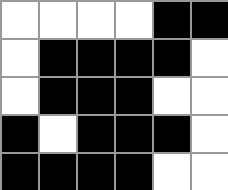[["white", "white", "white", "white", "black", "black"], ["white", "black", "black", "black", "black", "white"], ["white", "black", "black", "black", "white", "white"], ["black", "white", "black", "black", "black", "white"], ["black", "black", "black", "black", "white", "white"]]